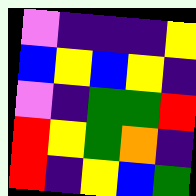[["violet", "indigo", "indigo", "indigo", "yellow"], ["blue", "yellow", "blue", "yellow", "indigo"], ["violet", "indigo", "green", "green", "red"], ["red", "yellow", "green", "orange", "indigo"], ["red", "indigo", "yellow", "blue", "green"]]